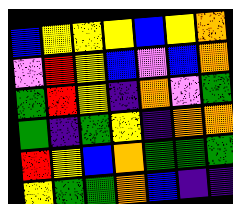[["blue", "yellow", "yellow", "yellow", "blue", "yellow", "orange"], ["violet", "red", "yellow", "blue", "violet", "blue", "orange"], ["green", "red", "yellow", "indigo", "orange", "violet", "green"], ["green", "indigo", "green", "yellow", "indigo", "orange", "orange"], ["red", "yellow", "blue", "orange", "green", "green", "green"], ["yellow", "green", "green", "orange", "blue", "indigo", "indigo"]]